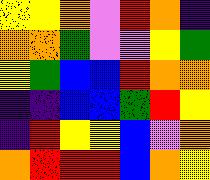[["yellow", "yellow", "orange", "violet", "red", "orange", "indigo"], ["orange", "orange", "green", "violet", "violet", "yellow", "green"], ["yellow", "green", "blue", "blue", "red", "orange", "orange"], ["indigo", "indigo", "blue", "blue", "green", "red", "yellow"], ["indigo", "red", "yellow", "yellow", "blue", "violet", "orange"], ["orange", "red", "red", "red", "blue", "orange", "yellow"]]